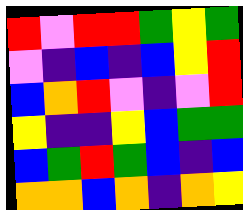[["red", "violet", "red", "red", "green", "yellow", "green"], ["violet", "indigo", "blue", "indigo", "blue", "yellow", "red"], ["blue", "orange", "red", "violet", "indigo", "violet", "red"], ["yellow", "indigo", "indigo", "yellow", "blue", "green", "green"], ["blue", "green", "red", "green", "blue", "indigo", "blue"], ["orange", "orange", "blue", "orange", "indigo", "orange", "yellow"]]